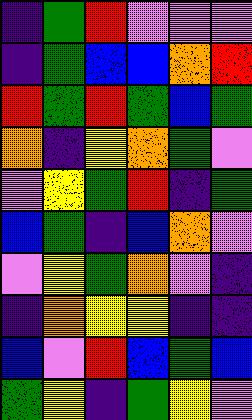[["indigo", "green", "red", "violet", "violet", "violet"], ["indigo", "green", "blue", "blue", "orange", "red"], ["red", "green", "red", "green", "blue", "green"], ["orange", "indigo", "yellow", "orange", "green", "violet"], ["violet", "yellow", "green", "red", "indigo", "green"], ["blue", "green", "indigo", "blue", "orange", "violet"], ["violet", "yellow", "green", "orange", "violet", "indigo"], ["indigo", "orange", "yellow", "yellow", "indigo", "indigo"], ["blue", "violet", "red", "blue", "green", "blue"], ["green", "yellow", "indigo", "green", "yellow", "violet"]]